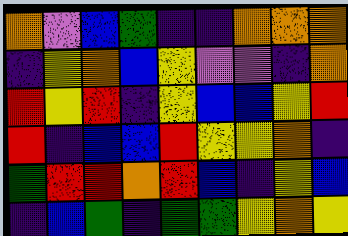[["orange", "violet", "blue", "green", "indigo", "indigo", "orange", "orange", "orange"], ["indigo", "yellow", "orange", "blue", "yellow", "violet", "violet", "indigo", "orange"], ["red", "yellow", "red", "indigo", "yellow", "blue", "blue", "yellow", "red"], ["red", "indigo", "blue", "blue", "red", "yellow", "yellow", "orange", "indigo"], ["green", "red", "red", "orange", "red", "blue", "indigo", "yellow", "blue"], ["indigo", "blue", "green", "indigo", "green", "green", "yellow", "orange", "yellow"]]